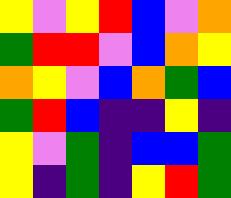[["yellow", "violet", "yellow", "red", "blue", "violet", "orange"], ["green", "red", "red", "violet", "blue", "orange", "yellow"], ["orange", "yellow", "violet", "blue", "orange", "green", "blue"], ["green", "red", "blue", "indigo", "indigo", "yellow", "indigo"], ["yellow", "violet", "green", "indigo", "blue", "blue", "green"], ["yellow", "indigo", "green", "indigo", "yellow", "red", "green"]]